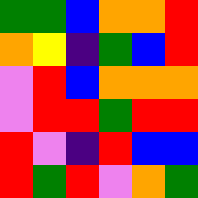[["green", "green", "blue", "orange", "orange", "red"], ["orange", "yellow", "indigo", "green", "blue", "red"], ["violet", "red", "blue", "orange", "orange", "orange"], ["violet", "red", "red", "green", "red", "red"], ["red", "violet", "indigo", "red", "blue", "blue"], ["red", "green", "red", "violet", "orange", "green"]]